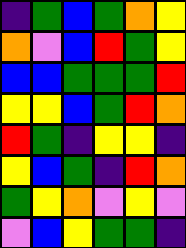[["indigo", "green", "blue", "green", "orange", "yellow"], ["orange", "violet", "blue", "red", "green", "yellow"], ["blue", "blue", "green", "green", "green", "red"], ["yellow", "yellow", "blue", "green", "red", "orange"], ["red", "green", "indigo", "yellow", "yellow", "indigo"], ["yellow", "blue", "green", "indigo", "red", "orange"], ["green", "yellow", "orange", "violet", "yellow", "violet"], ["violet", "blue", "yellow", "green", "green", "indigo"]]